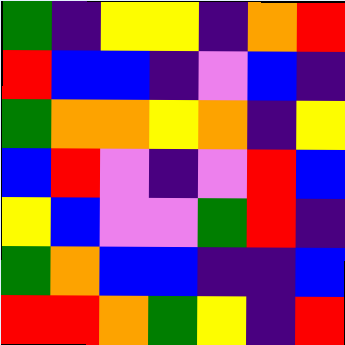[["green", "indigo", "yellow", "yellow", "indigo", "orange", "red"], ["red", "blue", "blue", "indigo", "violet", "blue", "indigo"], ["green", "orange", "orange", "yellow", "orange", "indigo", "yellow"], ["blue", "red", "violet", "indigo", "violet", "red", "blue"], ["yellow", "blue", "violet", "violet", "green", "red", "indigo"], ["green", "orange", "blue", "blue", "indigo", "indigo", "blue"], ["red", "red", "orange", "green", "yellow", "indigo", "red"]]